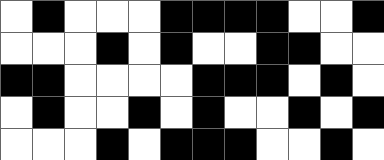[["white", "black", "white", "white", "white", "black", "black", "black", "black", "white", "white", "black"], ["white", "white", "white", "black", "white", "black", "white", "white", "black", "black", "white", "white"], ["black", "black", "white", "white", "white", "white", "black", "black", "black", "white", "black", "white"], ["white", "black", "white", "white", "black", "white", "black", "white", "white", "black", "white", "black"], ["white", "white", "white", "black", "white", "black", "black", "black", "white", "white", "black", "white"]]